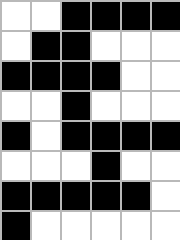[["white", "white", "black", "black", "black", "black"], ["white", "black", "black", "white", "white", "white"], ["black", "black", "black", "black", "white", "white"], ["white", "white", "black", "white", "white", "white"], ["black", "white", "black", "black", "black", "black"], ["white", "white", "white", "black", "white", "white"], ["black", "black", "black", "black", "black", "white"], ["black", "white", "white", "white", "white", "white"]]